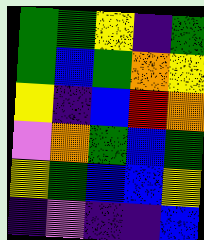[["green", "green", "yellow", "indigo", "green"], ["green", "blue", "green", "orange", "yellow"], ["yellow", "indigo", "blue", "red", "orange"], ["violet", "orange", "green", "blue", "green"], ["yellow", "green", "blue", "blue", "yellow"], ["indigo", "violet", "indigo", "indigo", "blue"]]